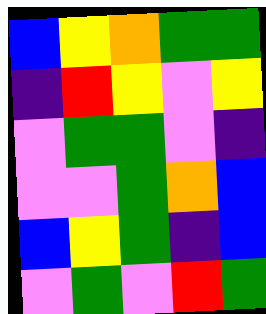[["blue", "yellow", "orange", "green", "green"], ["indigo", "red", "yellow", "violet", "yellow"], ["violet", "green", "green", "violet", "indigo"], ["violet", "violet", "green", "orange", "blue"], ["blue", "yellow", "green", "indigo", "blue"], ["violet", "green", "violet", "red", "green"]]